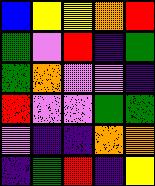[["blue", "yellow", "yellow", "orange", "red"], ["green", "violet", "red", "indigo", "green"], ["green", "orange", "violet", "violet", "indigo"], ["red", "violet", "violet", "green", "green"], ["violet", "indigo", "indigo", "orange", "orange"], ["indigo", "green", "red", "indigo", "yellow"]]